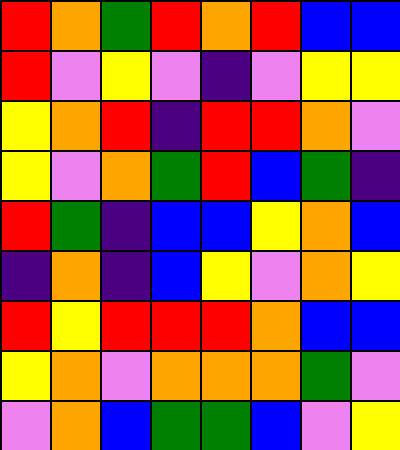[["red", "orange", "green", "red", "orange", "red", "blue", "blue"], ["red", "violet", "yellow", "violet", "indigo", "violet", "yellow", "yellow"], ["yellow", "orange", "red", "indigo", "red", "red", "orange", "violet"], ["yellow", "violet", "orange", "green", "red", "blue", "green", "indigo"], ["red", "green", "indigo", "blue", "blue", "yellow", "orange", "blue"], ["indigo", "orange", "indigo", "blue", "yellow", "violet", "orange", "yellow"], ["red", "yellow", "red", "red", "red", "orange", "blue", "blue"], ["yellow", "orange", "violet", "orange", "orange", "orange", "green", "violet"], ["violet", "orange", "blue", "green", "green", "blue", "violet", "yellow"]]